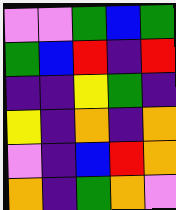[["violet", "violet", "green", "blue", "green"], ["green", "blue", "red", "indigo", "red"], ["indigo", "indigo", "yellow", "green", "indigo"], ["yellow", "indigo", "orange", "indigo", "orange"], ["violet", "indigo", "blue", "red", "orange"], ["orange", "indigo", "green", "orange", "violet"]]